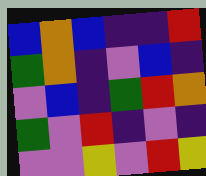[["blue", "orange", "blue", "indigo", "indigo", "red"], ["green", "orange", "indigo", "violet", "blue", "indigo"], ["violet", "blue", "indigo", "green", "red", "orange"], ["green", "violet", "red", "indigo", "violet", "indigo"], ["violet", "violet", "yellow", "violet", "red", "yellow"]]